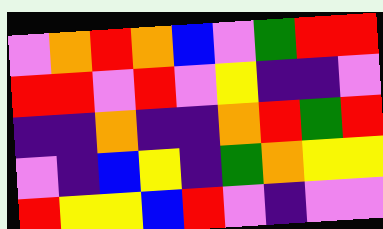[["violet", "orange", "red", "orange", "blue", "violet", "green", "red", "red"], ["red", "red", "violet", "red", "violet", "yellow", "indigo", "indigo", "violet"], ["indigo", "indigo", "orange", "indigo", "indigo", "orange", "red", "green", "red"], ["violet", "indigo", "blue", "yellow", "indigo", "green", "orange", "yellow", "yellow"], ["red", "yellow", "yellow", "blue", "red", "violet", "indigo", "violet", "violet"]]